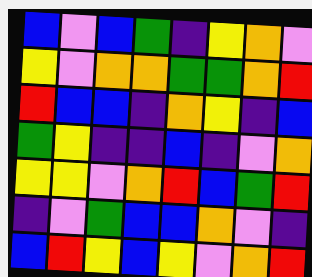[["blue", "violet", "blue", "green", "indigo", "yellow", "orange", "violet"], ["yellow", "violet", "orange", "orange", "green", "green", "orange", "red"], ["red", "blue", "blue", "indigo", "orange", "yellow", "indigo", "blue"], ["green", "yellow", "indigo", "indigo", "blue", "indigo", "violet", "orange"], ["yellow", "yellow", "violet", "orange", "red", "blue", "green", "red"], ["indigo", "violet", "green", "blue", "blue", "orange", "violet", "indigo"], ["blue", "red", "yellow", "blue", "yellow", "violet", "orange", "red"]]